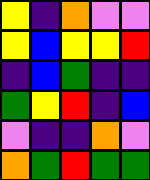[["yellow", "indigo", "orange", "violet", "violet"], ["yellow", "blue", "yellow", "yellow", "red"], ["indigo", "blue", "green", "indigo", "indigo"], ["green", "yellow", "red", "indigo", "blue"], ["violet", "indigo", "indigo", "orange", "violet"], ["orange", "green", "red", "green", "green"]]